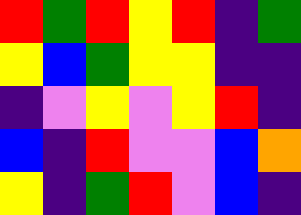[["red", "green", "red", "yellow", "red", "indigo", "green"], ["yellow", "blue", "green", "yellow", "yellow", "indigo", "indigo"], ["indigo", "violet", "yellow", "violet", "yellow", "red", "indigo"], ["blue", "indigo", "red", "violet", "violet", "blue", "orange"], ["yellow", "indigo", "green", "red", "violet", "blue", "indigo"]]